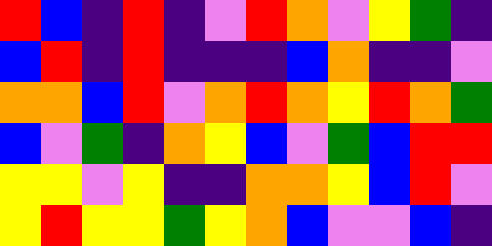[["red", "blue", "indigo", "red", "indigo", "violet", "red", "orange", "violet", "yellow", "green", "indigo"], ["blue", "red", "indigo", "red", "indigo", "indigo", "indigo", "blue", "orange", "indigo", "indigo", "violet"], ["orange", "orange", "blue", "red", "violet", "orange", "red", "orange", "yellow", "red", "orange", "green"], ["blue", "violet", "green", "indigo", "orange", "yellow", "blue", "violet", "green", "blue", "red", "red"], ["yellow", "yellow", "violet", "yellow", "indigo", "indigo", "orange", "orange", "yellow", "blue", "red", "violet"], ["yellow", "red", "yellow", "yellow", "green", "yellow", "orange", "blue", "violet", "violet", "blue", "indigo"]]